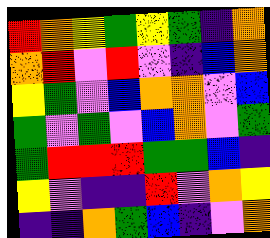[["red", "orange", "yellow", "green", "yellow", "green", "indigo", "orange"], ["orange", "red", "violet", "red", "violet", "indigo", "blue", "orange"], ["yellow", "green", "violet", "blue", "orange", "orange", "violet", "blue"], ["green", "violet", "green", "violet", "blue", "orange", "violet", "green"], ["green", "red", "red", "red", "green", "green", "blue", "indigo"], ["yellow", "violet", "indigo", "indigo", "red", "violet", "orange", "yellow"], ["indigo", "indigo", "orange", "green", "blue", "indigo", "violet", "orange"]]